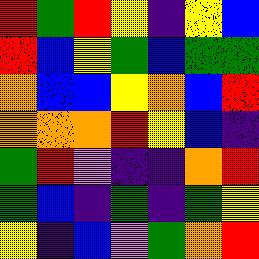[["red", "green", "red", "yellow", "indigo", "yellow", "blue"], ["red", "blue", "yellow", "green", "blue", "green", "green"], ["orange", "blue", "blue", "yellow", "orange", "blue", "red"], ["orange", "orange", "orange", "red", "yellow", "blue", "indigo"], ["green", "red", "violet", "indigo", "indigo", "orange", "red"], ["green", "blue", "indigo", "green", "indigo", "green", "yellow"], ["yellow", "indigo", "blue", "violet", "green", "orange", "red"]]